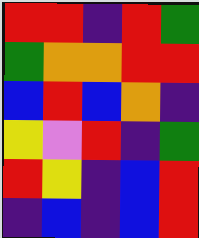[["red", "red", "indigo", "red", "green"], ["green", "orange", "orange", "red", "red"], ["blue", "red", "blue", "orange", "indigo"], ["yellow", "violet", "red", "indigo", "green"], ["red", "yellow", "indigo", "blue", "red"], ["indigo", "blue", "indigo", "blue", "red"]]